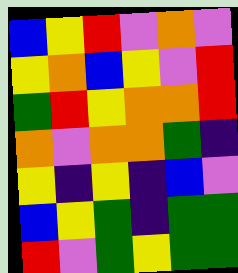[["blue", "yellow", "red", "violet", "orange", "violet"], ["yellow", "orange", "blue", "yellow", "violet", "red"], ["green", "red", "yellow", "orange", "orange", "red"], ["orange", "violet", "orange", "orange", "green", "indigo"], ["yellow", "indigo", "yellow", "indigo", "blue", "violet"], ["blue", "yellow", "green", "indigo", "green", "green"], ["red", "violet", "green", "yellow", "green", "green"]]